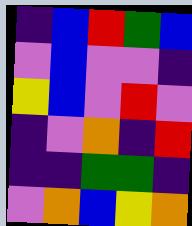[["indigo", "blue", "red", "green", "blue"], ["violet", "blue", "violet", "violet", "indigo"], ["yellow", "blue", "violet", "red", "violet"], ["indigo", "violet", "orange", "indigo", "red"], ["indigo", "indigo", "green", "green", "indigo"], ["violet", "orange", "blue", "yellow", "orange"]]